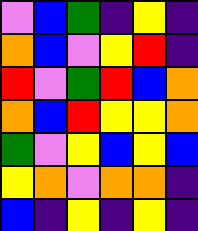[["violet", "blue", "green", "indigo", "yellow", "indigo"], ["orange", "blue", "violet", "yellow", "red", "indigo"], ["red", "violet", "green", "red", "blue", "orange"], ["orange", "blue", "red", "yellow", "yellow", "orange"], ["green", "violet", "yellow", "blue", "yellow", "blue"], ["yellow", "orange", "violet", "orange", "orange", "indigo"], ["blue", "indigo", "yellow", "indigo", "yellow", "indigo"]]